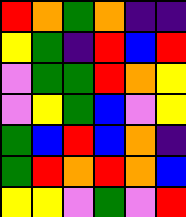[["red", "orange", "green", "orange", "indigo", "indigo"], ["yellow", "green", "indigo", "red", "blue", "red"], ["violet", "green", "green", "red", "orange", "yellow"], ["violet", "yellow", "green", "blue", "violet", "yellow"], ["green", "blue", "red", "blue", "orange", "indigo"], ["green", "red", "orange", "red", "orange", "blue"], ["yellow", "yellow", "violet", "green", "violet", "red"]]